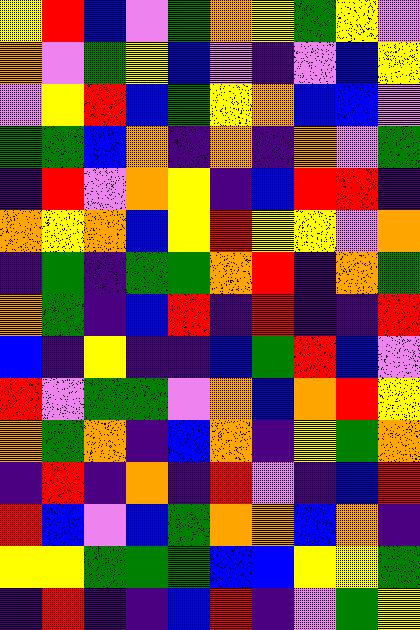[["yellow", "red", "blue", "violet", "green", "orange", "yellow", "green", "yellow", "violet"], ["orange", "violet", "green", "yellow", "blue", "violet", "indigo", "violet", "blue", "yellow"], ["violet", "yellow", "red", "blue", "green", "yellow", "orange", "blue", "blue", "violet"], ["green", "green", "blue", "orange", "indigo", "orange", "indigo", "orange", "violet", "green"], ["indigo", "red", "violet", "orange", "yellow", "indigo", "blue", "red", "red", "indigo"], ["orange", "yellow", "orange", "blue", "yellow", "red", "yellow", "yellow", "violet", "orange"], ["indigo", "green", "indigo", "green", "green", "orange", "red", "indigo", "orange", "green"], ["orange", "green", "indigo", "blue", "red", "indigo", "red", "indigo", "indigo", "red"], ["blue", "indigo", "yellow", "indigo", "indigo", "blue", "green", "red", "blue", "violet"], ["red", "violet", "green", "green", "violet", "orange", "blue", "orange", "red", "yellow"], ["orange", "green", "orange", "indigo", "blue", "orange", "indigo", "yellow", "green", "orange"], ["indigo", "red", "indigo", "orange", "indigo", "red", "violet", "indigo", "blue", "red"], ["red", "blue", "violet", "blue", "green", "orange", "orange", "blue", "orange", "indigo"], ["yellow", "yellow", "green", "green", "green", "blue", "blue", "yellow", "yellow", "green"], ["indigo", "red", "indigo", "indigo", "blue", "red", "indigo", "violet", "green", "yellow"]]